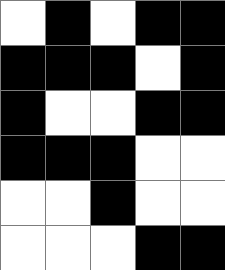[["white", "black", "white", "black", "black"], ["black", "black", "black", "white", "black"], ["black", "white", "white", "black", "black"], ["black", "black", "black", "white", "white"], ["white", "white", "black", "white", "white"], ["white", "white", "white", "black", "black"]]